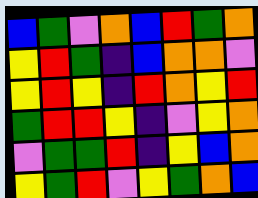[["blue", "green", "violet", "orange", "blue", "red", "green", "orange"], ["yellow", "red", "green", "indigo", "blue", "orange", "orange", "violet"], ["yellow", "red", "yellow", "indigo", "red", "orange", "yellow", "red"], ["green", "red", "red", "yellow", "indigo", "violet", "yellow", "orange"], ["violet", "green", "green", "red", "indigo", "yellow", "blue", "orange"], ["yellow", "green", "red", "violet", "yellow", "green", "orange", "blue"]]